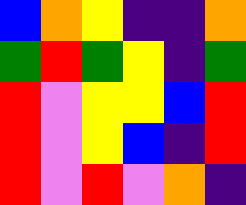[["blue", "orange", "yellow", "indigo", "indigo", "orange"], ["green", "red", "green", "yellow", "indigo", "green"], ["red", "violet", "yellow", "yellow", "blue", "red"], ["red", "violet", "yellow", "blue", "indigo", "red"], ["red", "violet", "red", "violet", "orange", "indigo"]]